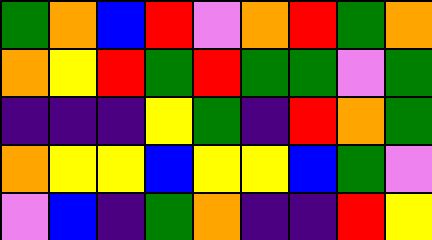[["green", "orange", "blue", "red", "violet", "orange", "red", "green", "orange"], ["orange", "yellow", "red", "green", "red", "green", "green", "violet", "green"], ["indigo", "indigo", "indigo", "yellow", "green", "indigo", "red", "orange", "green"], ["orange", "yellow", "yellow", "blue", "yellow", "yellow", "blue", "green", "violet"], ["violet", "blue", "indigo", "green", "orange", "indigo", "indigo", "red", "yellow"]]